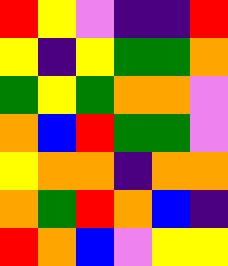[["red", "yellow", "violet", "indigo", "indigo", "red"], ["yellow", "indigo", "yellow", "green", "green", "orange"], ["green", "yellow", "green", "orange", "orange", "violet"], ["orange", "blue", "red", "green", "green", "violet"], ["yellow", "orange", "orange", "indigo", "orange", "orange"], ["orange", "green", "red", "orange", "blue", "indigo"], ["red", "orange", "blue", "violet", "yellow", "yellow"]]